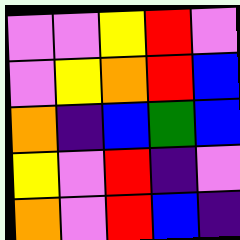[["violet", "violet", "yellow", "red", "violet"], ["violet", "yellow", "orange", "red", "blue"], ["orange", "indigo", "blue", "green", "blue"], ["yellow", "violet", "red", "indigo", "violet"], ["orange", "violet", "red", "blue", "indigo"]]